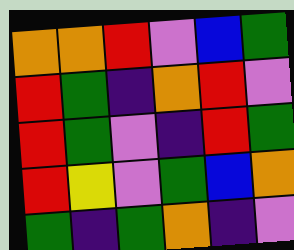[["orange", "orange", "red", "violet", "blue", "green"], ["red", "green", "indigo", "orange", "red", "violet"], ["red", "green", "violet", "indigo", "red", "green"], ["red", "yellow", "violet", "green", "blue", "orange"], ["green", "indigo", "green", "orange", "indigo", "violet"]]